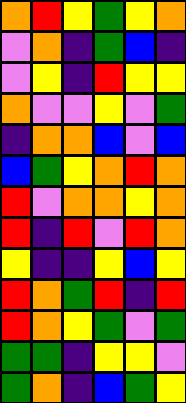[["orange", "red", "yellow", "green", "yellow", "orange"], ["violet", "orange", "indigo", "green", "blue", "indigo"], ["violet", "yellow", "indigo", "red", "yellow", "yellow"], ["orange", "violet", "violet", "yellow", "violet", "green"], ["indigo", "orange", "orange", "blue", "violet", "blue"], ["blue", "green", "yellow", "orange", "red", "orange"], ["red", "violet", "orange", "orange", "yellow", "orange"], ["red", "indigo", "red", "violet", "red", "orange"], ["yellow", "indigo", "indigo", "yellow", "blue", "yellow"], ["red", "orange", "green", "red", "indigo", "red"], ["red", "orange", "yellow", "green", "violet", "green"], ["green", "green", "indigo", "yellow", "yellow", "violet"], ["green", "orange", "indigo", "blue", "green", "yellow"]]